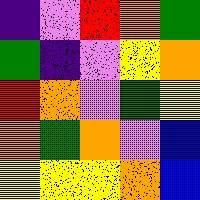[["indigo", "violet", "red", "orange", "green"], ["green", "indigo", "violet", "yellow", "orange"], ["red", "orange", "violet", "green", "yellow"], ["orange", "green", "orange", "violet", "blue"], ["yellow", "yellow", "yellow", "orange", "blue"]]